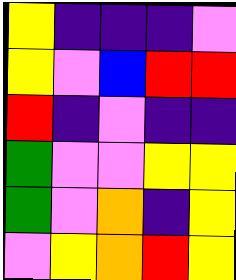[["yellow", "indigo", "indigo", "indigo", "violet"], ["yellow", "violet", "blue", "red", "red"], ["red", "indigo", "violet", "indigo", "indigo"], ["green", "violet", "violet", "yellow", "yellow"], ["green", "violet", "orange", "indigo", "yellow"], ["violet", "yellow", "orange", "red", "yellow"]]